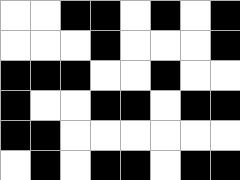[["white", "white", "black", "black", "white", "black", "white", "black"], ["white", "white", "white", "black", "white", "white", "white", "black"], ["black", "black", "black", "white", "white", "black", "white", "white"], ["black", "white", "white", "black", "black", "white", "black", "black"], ["black", "black", "white", "white", "white", "white", "white", "white"], ["white", "black", "white", "black", "black", "white", "black", "black"]]